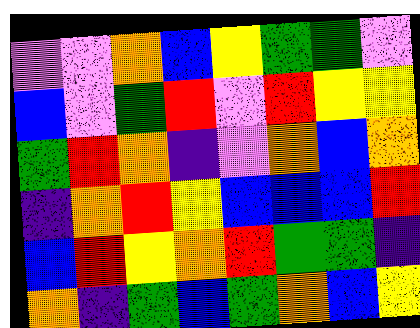[["violet", "violet", "orange", "blue", "yellow", "green", "green", "violet"], ["blue", "violet", "green", "red", "violet", "red", "yellow", "yellow"], ["green", "red", "orange", "indigo", "violet", "orange", "blue", "orange"], ["indigo", "orange", "red", "yellow", "blue", "blue", "blue", "red"], ["blue", "red", "yellow", "orange", "red", "green", "green", "indigo"], ["orange", "indigo", "green", "blue", "green", "orange", "blue", "yellow"]]